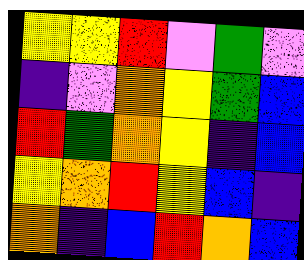[["yellow", "yellow", "red", "violet", "green", "violet"], ["indigo", "violet", "orange", "yellow", "green", "blue"], ["red", "green", "orange", "yellow", "indigo", "blue"], ["yellow", "orange", "red", "yellow", "blue", "indigo"], ["orange", "indigo", "blue", "red", "orange", "blue"]]